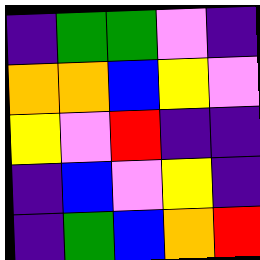[["indigo", "green", "green", "violet", "indigo"], ["orange", "orange", "blue", "yellow", "violet"], ["yellow", "violet", "red", "indigo", "indigo"], ["indigo", "blue", "violet", "yellow", "indigo"], ["indigo", "green", "blue", "orange", "red"]]